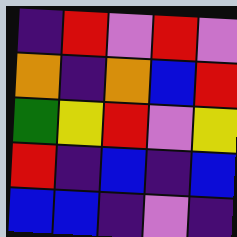[["indigo", "red", "violet", "red", "violet"], ["orange", "indigo", "orange", "blue", "red"], ["green", "yellow", "red", "violet", "yellow"], ["red", "indigo", "blue", "indigo", "blue"], ["blue", "blue", "indigo", "violet", "indigo"]]